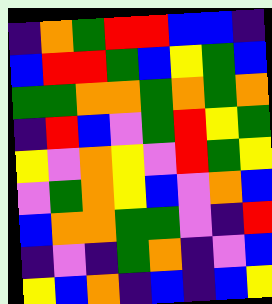[["indigo", "orange", "green", "red", "red", "blue", "blue", "indigo"], ["blue", "red", "red", "green", "blue", "yellow", "green", "blue"], ["green", "green", "orange", "orange", "green", "orange", "green", "orange"], ["indigo", "red", "blue", "violet", "green", "red", "yellow", "green"], ["yellow", "violet", "orange", "yellow", "violet", "red", "green", "yellow"], ["violet", "green", "orange", "yellow", "blue", "violet", "orange", "blue"], ["blue", "orange", "orange", "green", "green", "violet", "indigo", "red"], ["indigo", "violet", "indigo", "green", "orange", "indigo", "violet", "blue"], ["yellow", "blue", "orange", "indigo", "blue", "indigo", "blue", "yellow"]]